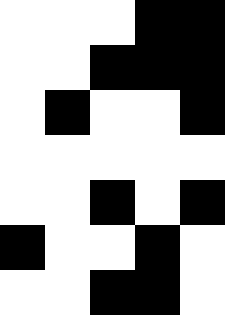[["white", "white", "white", "black", "black"], ["white", "white", "black", "black", "black"], ["white", "black", "white", "white", "black"], ["white", "white", "white", "white", "white"], ["white", "white", "black", "white", "black"], ["black", "white", "white", "black", "white"], ["white", "white", "black", "black", "white"]]